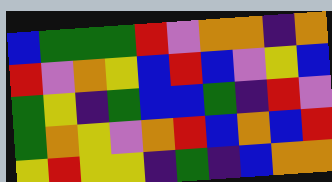[["blue", "green", "green", "green", "red", "violet", "orange", "orange", "indigo", "orange"], ["red", "violet", "orange", "yellow", "blue", "red", "blue", "violet", "yellow", "blue"], ["green", "yellow", "indigo", "green", "blue", "blue", "green", "indigo", "red", "violet"], ["green", "orange", "yellow", "violet", "orange", "red", "blue", "orange", "blue", "red"], ["yellow", "red", "yellow", "yellow", "indigo", "green", "indigo", "blue", "orange", "orange"]]